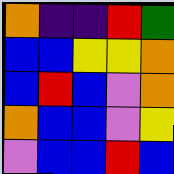[["orange", "indigo", "indigo", "red", "green"], ["blue", "blue", "yellow", "yellow", "orange"], ["blue", "red", "blue", "violet", "orange"], ["orange", "blue", "blue", "violet", "yellow"], ["violet", "blue", "blue", "red", "blue"]]